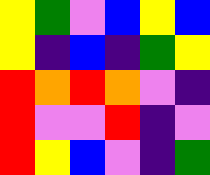[["yellow", "green", "violet", "blue", "yellow", "blue"], ["yellow", "indigo", "blue", "indigo", "green", "yellow"], ["red", "orange", "red", "orange", "violet", "indigo"], ["red", "violet", "violet", "red", "indigo", "violet"], ["red", "yellow", "blue", "violet", "indigo", "green"]]